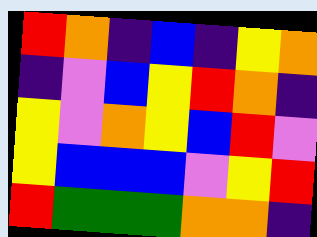[["red", "orange", "indigo", "blue", "indigo", "yellow", "orange"], ["indigo", "violet", "blue", "yellow", "red", "orange", "indigo"], ["yellow", "violet", "orange", "yellow", "blue", "red", "violet"], ["yellow", "blue", "blue", "blue", "violet", "yellow", "red"], ["red", "green", "green", "green", "orange", "orange", "indigo"]]